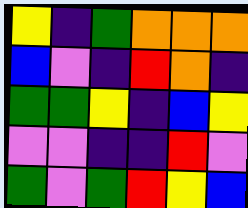[["yellow", "indigo", "green", "orange", "orange", "orange"], ["blue", "violet", "indigo", "red", "orange", "indigo"], ["green", "green", "yellow", "indigo", "blue", "yellow"], ["violet", "violet", "indigo", "indigo", "red", "violet"], ["green", "violet", "green", "red", "yellow", "blue"]]